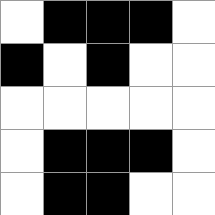[["white", "black", "black", "black", "white"], ["black", "white", "black", "white", "white"], ["white", "white", "white", "white", "white"], ["white", "black", "black", "black", "white"], ["white", "black", "black", "white", "white"]]